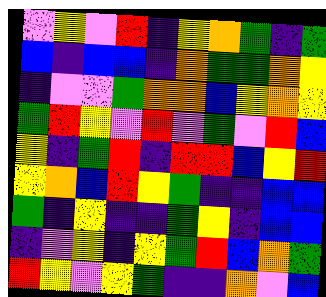[["violet", "yellow", "violet", "red", "indigo", "yellow", "orange", "green", "indigo", "green"], ["blue", "indigo", "blue", "blue", "indigo", "orange", "green", "green", "orange", "yellow"], ["indigo", "violet", "violet", "green", "orange", "orange", "blue", "yellow", "orange", "yellow"], ["green", "red", "yellow", "violet", "red", "violet", "green", "violet", "red", "blue"], ["yellow", "indigo", "green", "red", "indigo", "red", "red", "blue", "yellow", "red"], ["yellow", "orange", "blue", "red", "yellow", "green", "indigo", "indigo", "blue", "blue"], ["green", "indigo", "yellow", "indigo", "indigo", "green", "yellow", "indigo", "blue", "blue"], ["indigo", "violet", "yellow", "indigo", "yellow", "green", "red", "blue", "orange", "green"], ["red", "yellow", "violet", "yellow", "green", "indigo", "indigo", "orange", "violet", "blue"]]